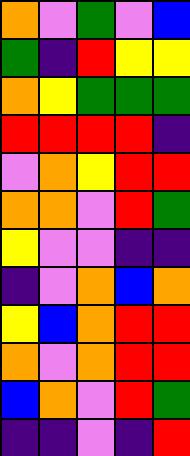[["orange", "violet", "green", "violet", "blue"], ["green", "indigo", "red", "yellow", "yellow"], ["orange", "yellow", "green", "green", "green"], ["red", "red", "red", "red", "indigo"], ["violet", "orange", "yellow", "red", "red"], ["orange", "orange", "violet", "red", "green"], ["yellow", "violet", "violet", "indigo", "indigo"], ["indigo", "violet", "orange", "blue", "orange"], ["yellow", "blue", "orange", "red", "red"], ["orange", "violet", "orange", "red", "red"], ["blue", "orange", "violet", "red", "green"], ["indigo", "indigo", "violet", "indigo", "red"]]